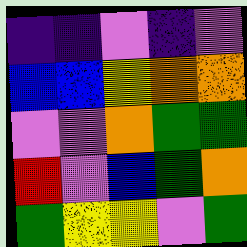[["indigo", "indigo", "violet", "indigo", "violet"], ["blue", "blue", "yellow", "orange", "orange"], ["violet", "violet", "orange", "green", "green"], ["red", "violet", "blue", "green", "orange"], ["green", "yellow", "yellow", "violet", "green"]]